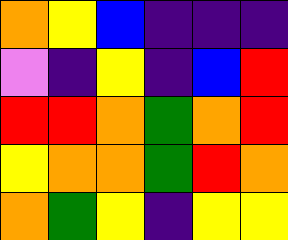[["orange", "yellow", "blue", "indigo", "indigo", "indigo"], ["violet", "indigo", "yellow", "indigo", "blue", "red"], ["red", "red", "orange", "green", "orange", "red"], ["yellow", "orange", "orange", "green", "red", "orange"], ["orange", "green", "yellow", "indigo", "yellow", "yellow"]]